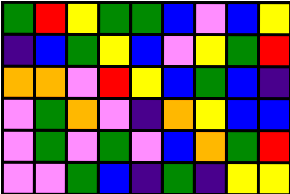[["green", "red", "yellow", "green", "green", "blue", "violet", "blue", "yellow"], ["indigo", "blue", "green", "yellow", "blue", "violet", "yellow", "green", "red"], ["orange", "orange", "violet", "red", "yellow", "blue", "green", "blue", "indigo"], ["violet", "green", "orange", "violet", "indigo", "orange", "yellow", "blue", "blue"], ["violet", "green", "violet", "green", "violet", "blue", "orange", "green", "red"], ["violet", "violet", "green", "blue", "indigo", "green", "indigo", "yellow", "yellow"]]